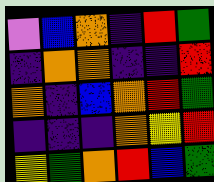[["violet", "blue", "orange", "indigo", "red", "green"], ["indigo", "orange", "orange", "indigo", "indigo", "red"], ["orange", "indigo", "blue", "orange", "red", "green"], ["indigo", "indigo", "indigo", "orange", "yellow", "red"], ["yellow", "green", "orange", "red", "blue", "green"]]